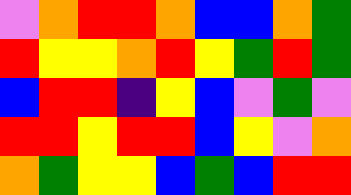[["violet", "orange", "red", "red", "orange", "blue", "blue", "orange", "green"], ["red", "yellow", "yellow", "orange", "red", "yellow", "green", "red", "green"], ["blue", "red", "red", "indigo", "yellow", "blue", "violet", "green", "violet"], ["red", "red", "yellow", "red", "red", "blue", "yellow", "violet", "orange"], ["orange", "green", "yellow", "yellow", "blue", "green", "blue", "red", "red"]]